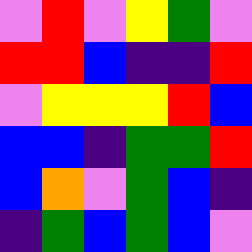[["violet", "red", "violet", "yellow", "green", "violet"], ["red", "red", "blue", "indigo", "indigo", "red"], ["violet", "yellow", "yellow", "yellow", "red", "blue"], ["blue", "blue", "indigo", "green", "green", "red"], ["blue", "orange", "violet", "green", "blue", "indigo"], ["indigo", "green", "blue", "green", "blue", "violet"]]